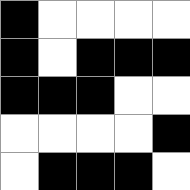[["black", "white", "white", "white", "white"], ["black", "white", "black", "black", "black"], ["black", "black", "black", "white", "white"], ["white", "white", "white", "white", "black"], ["white", "black", "black", "black", "white"]]